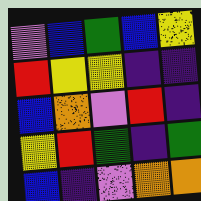[["violet", "blue", "green", "blue", "yellow"], ["red", "yellow", "yellow", "indigo", "indigo"], ["blue", "orange", "violet", "red", "indigo"], ["yellow", "red", "green", "indigo", "green"], ["blue", "indigo", "violet", "orange", "orange"]]